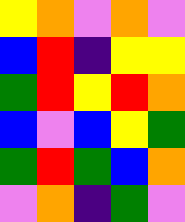[["yellow", "orange", "violet", "orange", "violet"], ["blue", "red", "indigo", "yellow", "yellow"], ["green", "red", "yellow", "red", "orange"], ["blue", "violet", "blue", "yellow", "green"], ["green", "red", "green", "blue", "orange"], ["violet", "orange", "indigo", "green", "violet"]]